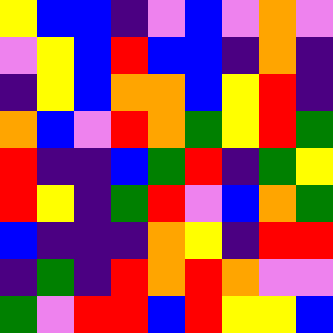[["yellow", "blue", "blue", "indigo", "violet", "blue", "violet", "orange", "violet"], ["violet", "yellow", "blue", "red", "blue", "blue", "indigo", "orange", "indigo"], ["indigo", "yellow", "blue", "orange", "orange", "blue", "yellow", "red", "indigo"], ["orange", "blue", "violet", "red", "orange", "green", "yellow", "red", "green"], ["red", "indigo", "indigo", "blue", "green", "red", "indigo", "green", "yellow"], ["red", "yellow", "indigo", "green", "red", "violet", "blue", "orange", "green"], ["blue", "indigo", "indigo", "indigo", "orange", "yellow", "indigo", "red", "red"], ["indigo", "green", "indigo", "red", "orange", "red", "orange", "violet", "violet"], ["green", "violet", "red", "red", "blue", "red", "yellow", "yellow", "blue"]]